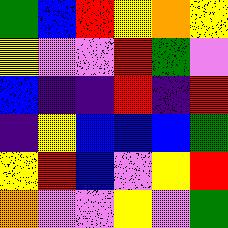[["green", "blue", "red", "yellow", "orange", "yellow"], ["yellow", "violet", "violet", "red", "green", "violet"], ["blue", "indigo", "indigo", "red", "indigo", "red"], ["indigo", "yellow", "blue", "blue", "blue", "green"], ["yellow", "red", "blue", "violet", "yellow", "red"], ["orange", "violet", "violet", "yellow", "violet", "green"]]